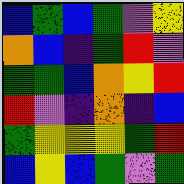[["blue", "green", "blue", "green", "violet", "yellow"], ["orange", "blue", "indigo", "green", "red", "violet"], ["green", "green", "blue", "orange", "yellow", "red"], ["red", "violet", "indigo", "orange", "indigo", "blue"], ["green", "yellow", "yellow", "yellow", "green", "red"], ["blue", "yellow", "blue", "green", "violet", "green"]]